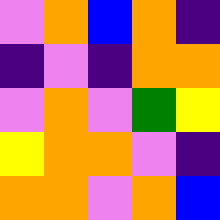[["violet", "orange", "blue", "orange", "indigo"], ["indigo", "violet", "indigo", "orange", "orange"], ["violet", "orange", "violet", "green", "yellow"], ["yellow", "orange", "orange", "violet", "indigo"], ["orange", "orange", "violet", "orange", "blue"]]